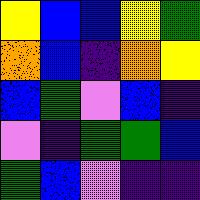[["yellow", "blue", "blue", "yellow", "green"], ["orange", "blue", "indigo", "orange", "yellow"], ["blue", "green", "violet", "blue", "indigo"], ["violet", "indigo", "green", "green", "blue"], ["green", "blue", "violet", "indigo", "indigo"]]